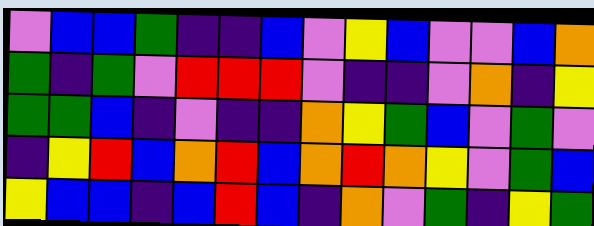[["violet", "blue", "blue", "green", "indigo", "indigo", "blue", "violet", "yellow", "blue", "violet", "violet", "blue", "orange"], ["green", "indigo", "green", "violet", "red", "red", "red", "violet", "indigo", "indigo", "violet", "orange", "indigo", "yellow"], ["green", "green", "blue", "indigo", "violet", "indigo", "indigo", "orange", "yellow", "green", "blue", "violet", "green", "violet"], ["indigo", "yellow", "red", "blue", "orange", "red", "blue", "orange", "red", "orange", "yellow", "violet", "green", "blue"], ["yellow", "blue", "blue", "indigo", "blue", "red", "blue", "indigo", "orange", "violet", "green", "indigo", "yellow", "green"]]